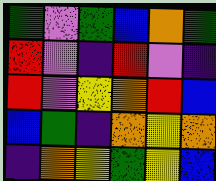[["green", "violet", "green", "blue", "orange", "green"], ["red", "violet", "indigo", "red", "violet", "indigo"], ["red", "violet", "yellow", "orange", "red", "blue"], ["blue", "green", "indigo", "orange", "yellow", "orange"], ["indigo", "orange", "yellow", "green", "yellow", "blue"]]